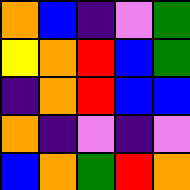[["orange", "blue", "indigo", "violet", "green"], ["yellow", "orange", "red", "blue", "green"], ["indigo", "orange", "red", "blue", "blue"], ["orange", "indigo", "violet", "indigo", "violet"], ["blue", "orange", "green", "red", "orange"]]